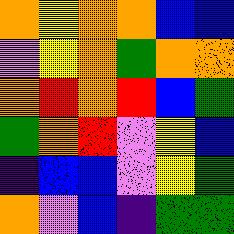[["orange", "yellow", "orange", "orange", "blue", "blue"], ["violet", "yellow", "orange", "green", "orange", "orange"], ["orange", "red", "orange", "red", "blue", "green"], ["green", "orange", "red", "violet", "yellow", "blue"], ["indigo", "blue", "blue", "violet", "yellow", "green"], ["orange", "violet", "blue", "indigo", "green", "green"]]